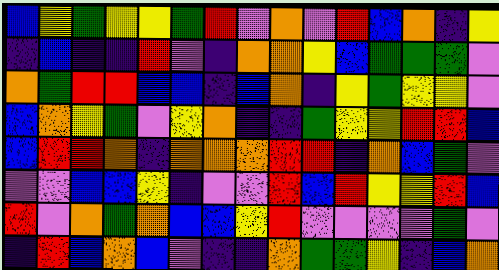[["blue", "yellow", "green", "yellow", "yellow", "green", "red", "violet", "orange", "violet", "red", "blue", "orange", "indigo", "yellow"], ["indigo", "blue", "indigo", "indigo", "red", "violet", "indigo", "orange", "orange", "yellow", "blue", "green", "green", "green", "violet"], ["orange", "green", "red", "red", "blue", "blue", "indigo", "blue", "orange", "indigo", "yellow", "green", "yellow", "yellow", "violet"], ["blue", "orange", "yellow", "green", "violet", "yellow", "orange", "indigo", "indigo", "green", "yellow", "yellow", "red", "red", "blue"], ["blue", "red", "red", "orange", "indigo", "orange", "orange", "orange", "red", "red", "indigo", "orange", "blue", "green", "violet"], ["violet", "violet", "blue", "blue", "yellow", "indigo", "violet", "violet", "red", "blue", "red", "yellow", "yellow", "red", "blue"], ["red", "violet", "orange", "green", "orange", "blue", "blue", "yellow", "red", "violet", "violet", "violet", "violet", "green", "violet"], ["indigo", "red", "blue", "orange", "blue", "violet", "indigo", "indigo", "orange", "green", "green", "yellow", "indigo", "blue", "orange"]]